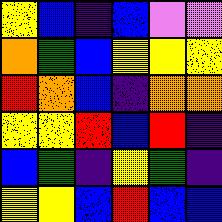[["yellow", "blue", "indigo", "blue", "violet", "violet"], ["orange", "green", "blue", "yellow", "yellow", "yellow"], ["red", "orange", "blue", "indigo", "orange", "orange"], ["yellow", "yellow", "red", "blue", "red", "indigo"], ["blue", "green", "indigo", "yellow", "green", "indigo"], ["yellow", "yellow", "blue", "red", "blue", "blue"]]